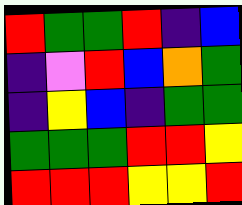[["red", "green", "green", "red", "indigo", "blue"], ["indigo", "violet", "red", "blue", "orange", "green"], ["indigo", "yellow", "blue", "indigo", "green", "green"], ["green", "green", "green", "red", "red", "yellow"], ["red", "red", "red", "yellow", "yellow", "red"]]